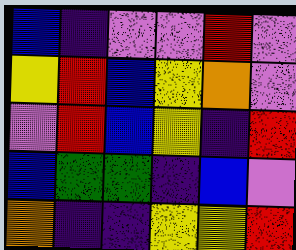[["blue", "indigo", "violet", "violet", "red", "violet"], ["yellow", "red", "blue", "yellow", "orange", "violet"], ["violet", "red", "blue", "yellow", "indigo", "red"], ["blue", "green", "green", "indigo", "blue", "violet"], ["orange", "indigo", "indigo", "yellow", "yellow", "red"]]